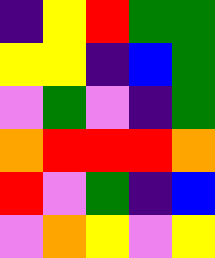[["indigo", "yellow", "red", "green", "green"], ["yellow", "yellow", "indigo", "blue", "green"], ["violet", "green", "violet", "indigo", "green"], ["orange", "red", "red", "red", "orange"], ["red", "violet", "green", "indigo", "blue"], ["violet", "orange", "yellow", "violet", "yellow"]]